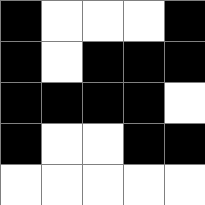[["black", "white", "white", "white", "black"], ["black", "white", "black", "black", "black"], ["black", "black", "black", "black", "white"], ["black", "white", "white", "black", "black"], ["white", "white", "white", "white", "white"]]